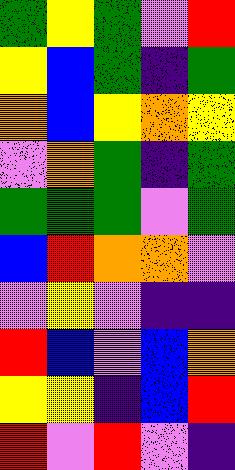[["green", "yellow", "green", "violet", "red"], ["yellow", "blue", "green", "indigo", "green"], ["orange", "blue", "yellow", "orange", "yellow"], ["violet", "orange", "green", "indigo", "green"], ["green", "green", "green", "violet", "green"], ["blue", "red", "orange", "orange", "violet"], ["violet", "yellow", "violet", "indigo", "indigo"], ["red", "blue", "violet", "blue", "orange"], ["yellow", "yellow", "indigo", "blue", "red"], ["red", "violet", "red", "violet", "indigo"]]